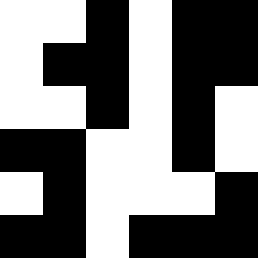[["white", "white", "black", "white", "black", "black"], ["white", "black", "black", "white", "black", "black"], ["white", "white", "black", "white", "black", "white"], ["black", "black", "white", "white", "black", "white"], ["white", "black", "white", "white", "white", "black"], ["black", "black", "white", "black", "black", "black"]]